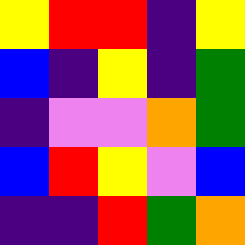[["yellow", "red", "red", "indigo", "yellow"], ["blue", "indigo", "yellow", "indigo", "green"], ["indigo", "violet", "violet", "orange", "green"], ["blue", "red", "yellow", "violet", "blue"], ["indigo", "indigo", "red", "green", "orange"]]